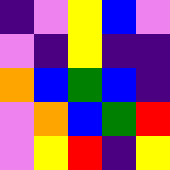[["indigo", "violet", "yellow", "blue", "violet"], ["violet", "indigo", "yellow", "indigo", "indigo"], ["orange", "blue", "green", "blue", "indigo"], ["violet", "orange", "blue", "green", "red"], ["violet", "yellow", "red", "indigo", "yellow"]]